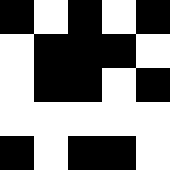[["black", "white", "black", "white", "black"], ["white", "black", "black", "black", "white"], ["white", "black", "black", "white", "black"], ["white", "white", "white", "white", "white"], ["black", "white", "black", "black", "white"]]